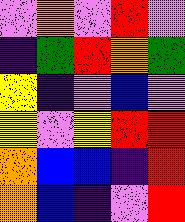[["violet", "orange", "violet", "red", "violet"], ["indigo", "green", "red", "orange", "green"], ["yellow", "indigo", "violet", "blue", "violet"], ["yellow", "violet", "yellow", "red", "red"], ["orange", "blue", "blue", "indigo", "red"], ["orange", "blue", "indigo", "violet", "red"]]